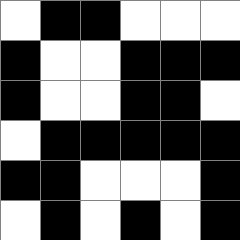[["white", "black", "black", "white", "white", "white"], ["black", "white", "white", "black", "black", "black"], ["black", "white", "white", "black", "black", "white"], ["white", "black", "black", "black", "black", "black"], ["black", "black", "white", "white", "white", "black"], ["white", "black", "white", "black", "white", "black"]]